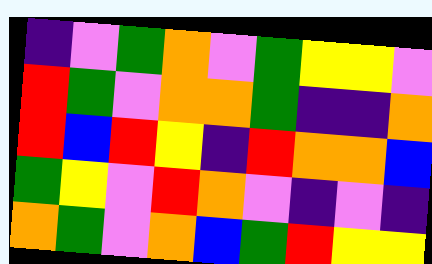[["indigo", "violet", "green", "orange", "violet", "green", "yellow", "yellow", "violet"], ["red", "green", "violet", "orange", "orange", "green", "indigo", "indigo", "orange"], ["red", "blue", "red", "yellow", "indigo", "red", "orange", "orange", "blue"], ["green", "yellow", "violet", "red", "orange", "violet", "indigo", "violet", "indigo"], ["orange", "green", "violet", "orange", "blue", "green", "red", "yellow", "yellow"]]